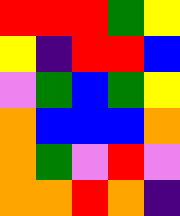[["red", "red", "red", "green", "yellow"], ["yellow", "indigo", "red", "red", "blue"], ["violet", "green", "blue", "green", "yellow"], ["orange", "blue", "blue", "blue", "orange"], ["orange", "green", "violet", "red", "violet"], ["orange", "orange", "red", "orange", "indigo"]]